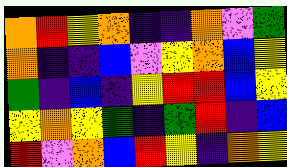[["orange", "red", "yellow", "orange", "indigo", "indigo", "orange", "violet", "green"], ["orange", "indigo", "indigo", "blue", "violet", "yellow", "orange", "blue", "yellow"], ["green", "indigo", "blue", "indigo", "yellow", "red", "red", "blue", "yellow"], ["yellow", "orange", "yellow", "green", "indigo", "green", "red", "indigo", "blue"], ["red", "violet", "orange", "blue", "red", "yellow", "indigo", "orange", "yellow"]]